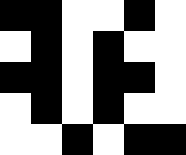[["black", "black", "white", "white", "black", "white"], ["white", "black", "white", "black", "white", "white"], ["black", "black", "white", "black", "black", "white"], ["white", "black", "white", "black", "white", "white"], ["white", "white", "black", "white", "black", "black"]]